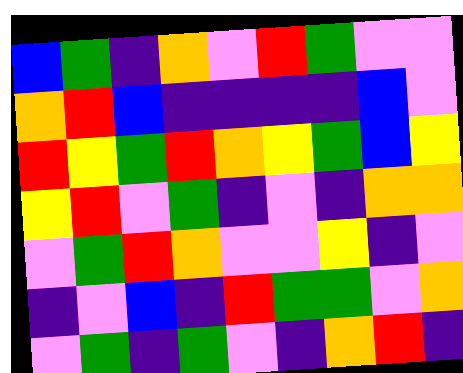[["blue", "green", "indigo", "orange", "violet", "red", "green", "violet", "violet"], ["orange", "red", "blue", "indigo", "indigo", "indigo", "indigo", "blue", "violet"], ["red", "yellow", "green", "red", "orange", "yellow", "green", "blue", "yellow"], ["yellow", "red", "violet", "green", "indigo", "violet", "indigo", "orange", "orange"], ["violet", "green", "red", "orange", "violet", "violet", "yellow", "indigo", "violet"], ["indigo", "violet", "blue", "indigo", "red", "green", "green", "violet", "orange"], ["violet", "green", "indigo", "green", "violet", "indigo", "orange", "red", "indigo"]]